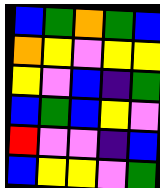[["blue", "green", "orange", "green", "blue"], ["orange", "yellow", "violet", "yellow", "yellow"], ["yellow", "violet", "blue", "indigo", "green"], ["blue", "green", "blue", "yellow", "violet"], ["red", "violet", "violet", "indigo", "blue"], ["blue", "yellow", "yellow", "violet", "green"]]